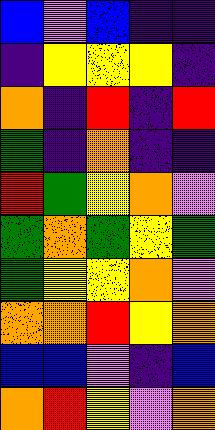[["blue", "violet", "blue", "indigo", "indigo"], ["indigo", "yellow", "yellow", "yellow", "indigo"], ["orange", "indigo", "red", "indigo", "red"], ["green", "indigo", "orange", "indigo", "indigo"], ["red", "green", "yellow", "orange", "violet"], ["green", "orange", "green", "yellow", "green"], ["green", "yellow", "yellow", "orange", "violet"], ["orange", "orange", "red", "yellow", "orange"], ["blue", "blue", "violet", "indigo", "blue"], ["orange", "red", "yellow", "violet", "orange"]]